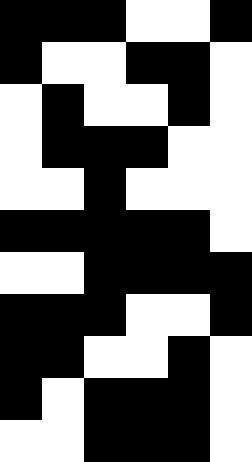[["black", "black", "black", "white", "white", "black"], ["black", "white", "white", "black", "black", "white"], ["white", "black", "white", "white", "black", "white"], ["white", "black", "black", "black", "white", "white"], ["white", "white", "black", "white", "white", "white"], ["black", "black", "black", "black", "black", "white"], ["white", "white", "black", "black", "black", "black"], ["black", "black", "black", "white", "white", "black"], ["black", "black", "white", "white", "black", "white"], ["black", "white", "black", "black", "black", "white"], ["white", "white", "black", "black", "black", "white"]]